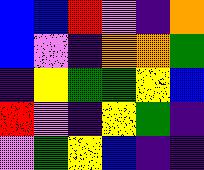[["blue", "blue", "red", "violet", "indigo", "orange"], ["blue", "violet", "indigo", "orange", "orange", "green"], ["indigo", "yellow", "green", "green", "yellow", "blue"], ["red", "violet", "indigo", "yellow", "green", "indigo"], ["violet", "green", "yellow", "blue", "indigo", "indigo"]]